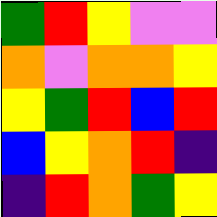[["green", "red", "yellow", "violet", "violet"], ["orange", "violet", "orange", "orange", "yellow"], ["yellow", "green", "red", "blue", "red"], ["blue", "yellow", "orange", "red", "indigo"], ["indigo", "red", "orange", "green", "yellow"]]